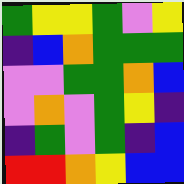[["green", "yellow", "yellow", "green", "violet", "yellow"], ["indigo", "blue", "orange", "green", "green", "green"], ["violet", "violet", "green", "green", "orange", "blue"], ["violet", "orange", "violet", "green", "yellow", "indigo"], ["indigo", "green", "violet", "green", "indigo", "blue"], ["red", "red", "orange", "yellow", "blue", "blue"]]